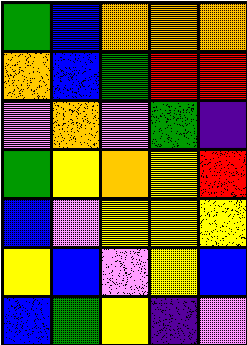[["green", "blue", "orange", "orange", "orange"], ["orange", "blue", "green", "red", "red"], ["violet", "orange", "violet", "green", "indigo"], ["green", "yellow", "orange", "yellow", "red"], ["blue", "violet", "yellow", "yellow", "yellow"], ["yellow", "blue", "violet", "yellow", "blue"], ["blue", "green", "yellow", "indigo", "violet"]]